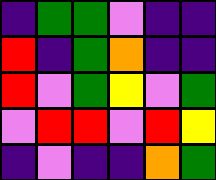[["indigo", "green", "green", "violet", "indigo", "indigo"], ["red", "indigo", "green", "orange", "indigo", "indigo"], ["red", "violet", "green", "yellow", "violet", "green"], ["violet", "red", "red", "violet", "red", "yellow"], ["indigo", "violet", "indigo", "indigo", "orange", "green"]]